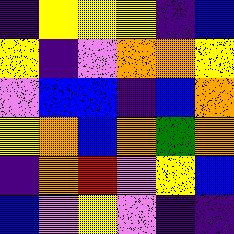[["indigo", "yellow", "yellow", "yellow", "indigo", "blue"], ["yellow", "indigo", "violet", "orange", "orange", "yellow"], ["violet", "blue", "blue", "indigo", "blue", "orange"], ["yellow", "orange", "blue", "orange", "green", "orange"], ["indigo", "orange", "red", "violet", "yellow", "blue"], ["blue", "violet", "yellow", "violet", "indigo", "indigo"]]